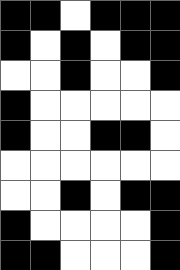[["black", "black", "white", "black", "black", "black"], ["black", "white", "black", "white", "black", "black"], ["white", "white", "black", "white", "white", "black"], ["black", "white", "white", "white", "white", "white"], ["black", "white", "white", "black", "black", "white"], ["white", "white", "white", "white", "white", "white"], ["white", "white", "black", "white", "black", "black"], ["black", "white", "white", "white", "white", "black"], ["black", "black", "white", "white", "white", "black"]]